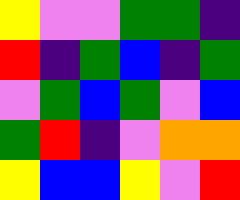[["yellow", "violet", "violet", "green", "green", "indigo"], ["red", "indigo", "green", "blue", "indigo", "green"], ["violet", "green", "blue", "green", "violet", "blue"], ["green", "red", "indigo", "violet", "orange", "orange"], ["yellow", "blue", "blue", "yellow", "violet", "red"]]